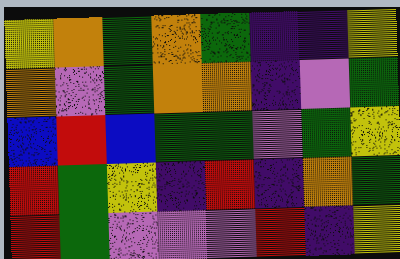[["yellow", "orange", "green", "orange", "green", "indigo", "indigo", "yellow"], ["orange", "violet", "green", "orange", "orange", "indigo", "violet", "green"], ["blue", "red", "blue", "green", "green", "violet", "green", "yellow"], ["red", "green", "yellow", "indigo", "red", "indigo", "orange", "green"], ["red", "green", "violet", "violet", "violet", "red", "indigo", "yellow"]]